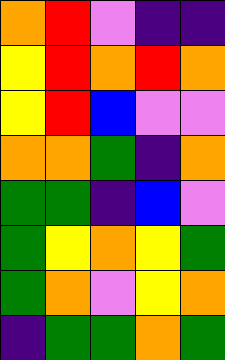[["orange", "red", "violet", "indigo", "indigo"], ["yellow", "red", "orange", "red", "orange"], ["yellow", "red", "blue", "violet", "violet"], ["orange", "orange", "green", "indigo", "orange"], ["green", "green", "indigo", "blue", "violet"], ["green", "yellow", "orange", "yellow", "green"], ["green", "orange", "violet", "yellow", "orange"], ["indigo", "green", "green", "orange", "green"]]